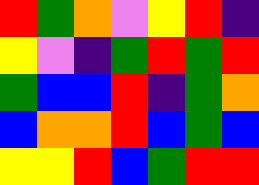[["red", "green", "orange", "violet", "yellow", "red", "indigo"], ["yellow", "violet", "indigo", "green", "red", "green", "red"], ["green", "blue", "blue", "red", "indigo", "green", "orange"], ["blue", "orange", "orange", "red", "blue", "green", "blue"], ["yellow", "yellow", "red", "blue", "green", "red", "red"]]